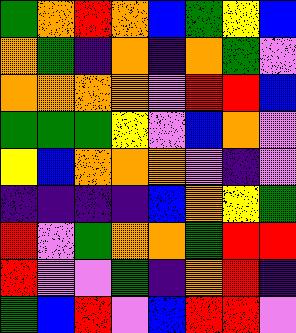[["green", "orange", "red", "orange", "blue", "green", "yellow", "blue"], ["orange", "green", "indigo", "orange", "indigo", "orange", "green", "violet"], ["orange", "orange", "orange", "orange", "violet", "red", "red", "blue"], ["green", "green", "green", "yellow", "violet", "blue", "orange", "violet"], ["yellow", "blue", "orange", "orange", "orange", "violet", "indigo", "violet"], ["indigo", "indigo", "indigo", "indigo", "blue", "orange", "yellow", "green"], ["red", "violet", "green", "orange", "orange", "green", "red", "red"], ["red", "violet", "violet", "green", "indigo", "orange", "red", "indigo"], ["green", "blue", "red", "violet", "blue", "red", "red", "violet"]]